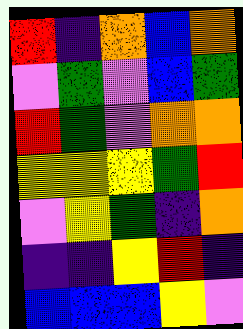[["red", "indigo", "orange", "blue", "orange"], ["violet", "green", "violet", "blue", "green"], ["red", "green", "violet", "orange", "orange"], ["yellow", "yellow", "yellow", "green", "red"], ["violet", "yellow", "green", "indigo", "orange"], ["indigo", "indigo", "yellow", "red", "indigo"], ["blue", "blue", "blue", "yellow", "violet"]]